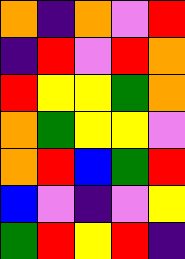[["orange", "indigo", "orange", "violet", "red"], ["indigo", "red", "violet", "red", "orange"], ["red", "yellow", "yellow", "green", "orange"], ["orange", "green", "yellow", "yellow", "violet"], ["orange", "red", "blue", "green", "red"], ["blue", "violet", "indigo", "violet", "yellow"], ["green", "red", "yellow", "red", "indigo"]]